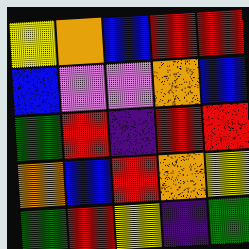[["yellow", "orange", "blue", "red", "red"], ["blue", "violet", "violet", "orange", "blue"], ["green", "red", "indigo", "red", "red"], ["orange", "blue", "red", "orange", "yellow"], ["green", "red", "yellow", "indigo", "green"]]